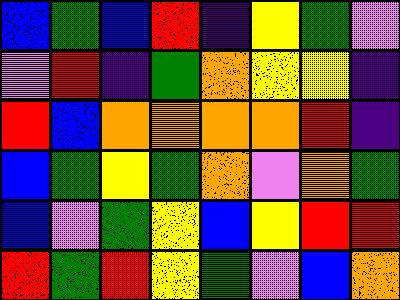[["blue", "green", "blue", "red", "indigo", "yellow", "green", "violet"], ["violet", "red", "indigo", "green", "orange", "yellow", "yellow", "indigo"], ["red", "blue", "orange", "orange", "orange", "orange", "red", "indigo"], ["blue", "green", "yellow", "green", "orange", "violet", "orange", "green"], ["blue", "violet", "green", "yellow", "blue", "yellow", "red", "red"], ["red", "green", "red", "yellow", "green", "violet", "blue", "orange"]]